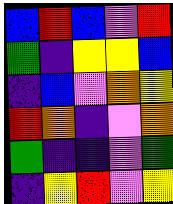[["blue", "red", "blue", "violet", "red"], ["green", "indigo", "yellow", "yellow", "blue"], ["indigo", "blue", "violet", "orange", "yellow"], ["red", "orange", "indigo", "violet", "orange"], ["green", "indigo", "indigo", "violet", "green"], ["indigo", "yellow", "red", "violet", "yellow"]]